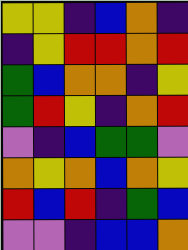[["yellow", "yellow", "indigo", "blue", "orange", "indigo"], ["indigo", "yellow", "red", "red", "orange", "red"], ["green", "blue", "orange", "orange", "indigo", "yellow"], ["green", "red", "yellow", "indigo", "orange", "red"], ["violet", "indigo", "blue", "green", "green", "violet"], ["orange", "yellow", "orange", "blue", "orange", "yellow"], ["red", "blue", "red", "indigo", "green", "blue"], ["violet", "violet", "indigo", "blue", "blue", "orange"]]